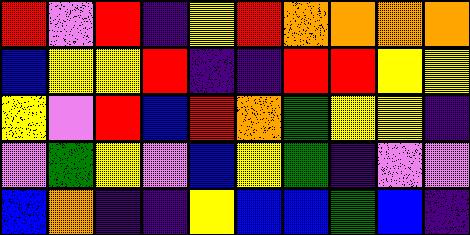[["red", "violet", "red", "indigo", "yellow", "red", "orange", "orange", "orange", "orange"], ["blue", "yellow", "yellow", "red", "indigo", "indigo", "red", "red", "yellow", "yellow"], ["yellow", "violet", "red", "blue", "red", "orange", "green", "yellow", "yellow", "indigo"], ["violet", "green", "yellow", "violet", "blue", "yellow", "green", "indigo", "violet", "violet"], ["blue", "orange", "indigo", "indigo", "yellow", "blue", "blue", "green", "blue", "indigo"]]